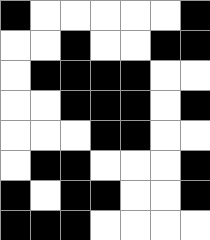[["black", "white", "white", "white", "white", "white", "black"], ["white", "white", "black", "white", "white", "black", "black"], ["white", "black", "black", "black", "black", "white", "white"], ["white", "white", "black", "black", "black", "white", "black"], ["white", "white", "white", "black", "black", "white", "white"], ["white", "black", "black", "white", "white", "white", "black"], ["black", "white", "black", "black", "white", "white", "black"], ["black", "black", "black", "white", "white", "white", "white"]]